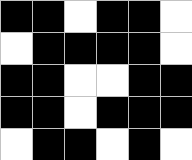[["black", "black", "white", "black", "black", "white"], ["white", "black", "black", "black", "black", "white"], ["black", "black", "white", "white", "black", "black"], ["black", "black", "white", "black", "black", "black"], ["white", "black", "black", "white", "black", "white"]]